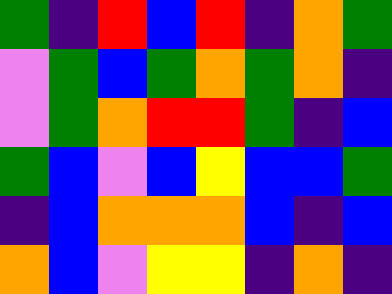[["green", "indigo", "red", "blue", "red", "indigo", "orange", "green"], ["violet", "green", "blue", "green", "orange", "green", "orange", "indigo"], ["violet", "green", "orange", "red", "red", "green", "indigo", "blue"], ["green", "blue", "violet", "blue", "yellow", "blue", "blue", "green"], ["indigo", "blue", "orange", "orange", "orange", "blue", "indigo", "blue"], ["orange", "blue", "violet", "yellow", "yellow", "indigo", "orange", "indigo"]]